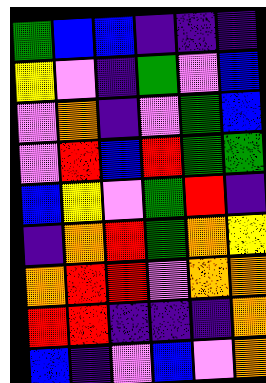[["green", "blue", "blue", "indigo", "indigo", "indigo"], ["yellow", "violet", "indigo", "green", "violet", "blue"], ["violet", "orange", "indigo", "violet", "green", "blue"], ["violet", "red", "blue", "red", "green", "green"], ["blue", "yellow", "violet", "green", "red", "indigo"], ["indigo", "orange", "red", "green", "orange", "yellow"], ["orange", "red", "red", "violet", "orange", "orange"], ["red", "red", "indigo", "indigo", "indigo", "orange"], ["blue", "indigo", "violet", "blue", "violet", "orange"]]